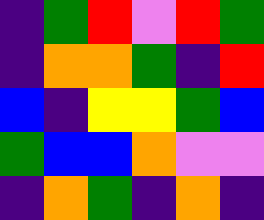[["indigo", "green", "red", "violet", "red", "green"], ["indigo", "orange", "orange", "green", "indigo", "red"], ["blue", "indigo", "yellow", "yellow", "green", "blue"], ["green", "blue", "blue", "orange", "violet", "violet"], ["indigo", "orange", "green", "indigo", "orange", "indigo"]]